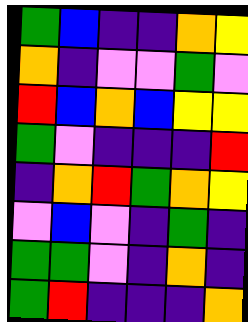[["green", "blue", "indigo", "indigo", "orange", "yellow"], ["orange", "indigo", "violet", "violet", "green", "violet"], ["red", "blue", "orange", "blue", "yellow", "yellow"], ["green", "violet", "indigo", "indigo", "indigo", "red"], ["indigo", "orange", "red", "green", "orange", "yellow"], ["violet", "blue", "violet", "indigo", "green", "indigo"], ["green", "green", "violet", "indigo", "orange", "indigo"], ["green", "red", "indigo", "indigo", "indigo", "orange"]]